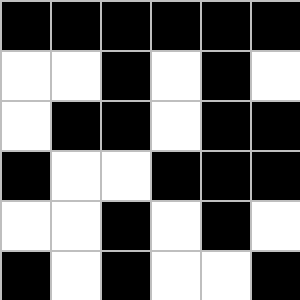[["black", "black", "black", "black", "black", "black"], ["white", "white", "black", "white", "black", "white"], ["white", "black", "black", "white", "black", "black"], ["black", "white", "white", "black", "black", "black"], ["white", "white", "black", "white", "black", "white"], ["black", "white", "black", "white", "white", "black"]]